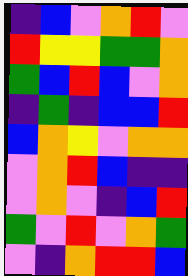[["indigo", "blue", "violet", "orange", "red", "violet"], ["red", "yellow", "yellow", "green", "green", "orange"], ["green", "blue", "red", "blue", "violet", "orange"], ["indigo", "green", "indigo", "blue", "blue", "red"], ["blue", "orange", "yellow", "violet", "orange", "orange"], ["violet", "orange", "red", "blue", "indigo", "indigo"], ["violet", "orange", "violet", "indigo", "blue", "red"], ["green", "violet", "red", "violet", "orange", "green"], ["violet", "indigo", "orange", "red", "red", "blue"]]